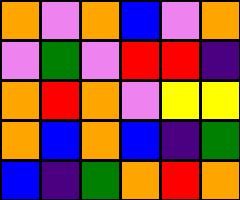[["orange", "violet", "orange", "blue", "violet", "orange"], ["violet", "green", "violet", "red", "red", "indigo"], ["orange", "red", "orange", "violet", "yellow", "yellow"], ["orange", "blue", "orange", "blue", "indigo", "green"], ["blue", "indigo", "green", "orange", "red", "orange"]]